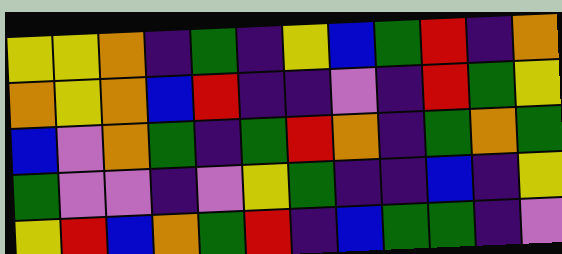[["yellow", "yellow", "orange", "indigo", "green", "indigo", "yellow", "blue", "green", "red", "indigo", "orange"], ["orange", "yellow", "orange", "blue", "red", "indigo", "indigo", "violet", "indigo", "red", "green", "yellow"], ["blue", "violet", "orange", "green", "indigo", "green", "red", "orange", "indigo", "green", "orange", "green"], ["green", "violet", "violet", "indigo", "violet", "yellow", "green", "indigo", "indigo", "blue", "indigo", "yellow"], ["yellow", "red", "blue", "orange", "green", "red", "indigo", "blue", "green", "green", "indigo", "violet"]]